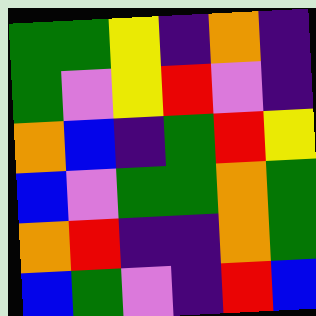[["green", "green", "yellow", "indigo", "orange", "indigo"], ["green", "violet", "yellow", "red", "violet", "indigo"], ["orange", "blue", "indigo", "green", "red", "yellow"], ["blue", "violet", "green", "green", "orange", "green"], ["orange", "red", "indigo", "indigo", "orange", "green"], ["blue", "green", "violet", "indigo", "red", "blue"]]